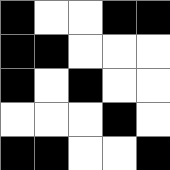[["black", "white", "white", "black", "black"], ["black", "black", "white", "white", "white"], ["black", "white", "black", "white", "white"], ["white", "white", "white", "black", "white"], ["black", "black", "white", "white", "black"]]